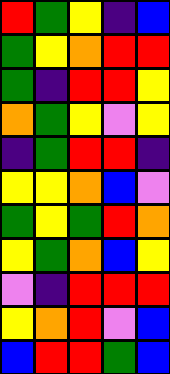[["red", "green", "yellow", "indigo", "blue"], ["green", "yellow", "orange", "red", "red"], ["green", "indigo", "red", "red", "yellow"], ["orange", "green", "yellow", "violet", "yellow"], ["indigo", "green", "red", "red", "indigo"], ["yellow", "yellow", "orange", "blue", "violet"], ["green", "yellow", "green", "red", "orange"], ["yellow", "green", "orange", "blue", "yellow"], ["violet", "indigo", "red", "red", "red"], ["yellow", "orange", "red", "violet", "blue"], ["blue", "red", "red", "green", "blue"]]